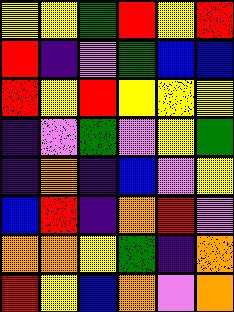[["yellow", "yellow", "green", "red", "yellow", "red"], ["red", "indigo", "violet", "green", "blue", "blue"], ["red", "yellow", "red", "yellow", "yellow", "yellow"], ["indigo", "violet", "green", "violet", "yellow", "green"], ["indigo", "orange", "indigo", "blue", "violet", "yellow"], ["blue", "red", "indigo", "orange", "red", "violet"], ["orange", "orange", "yellow", "green", "indigo", "orange"], ["red", "yellow", "blue", "orange", "violet", "orange"]]